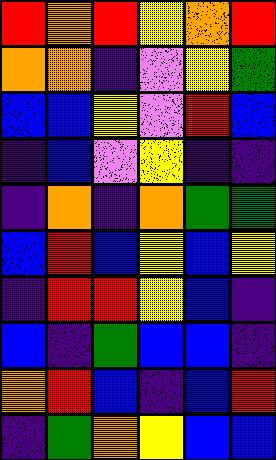[["red", "orange", "red", "yellow", "orange", "red"], ["orange", "orange", "indigo", "violet", "yellow", "green"], ["blue", "blue", "yellow", "violet", "red", "blue"], ["indigo", "blue", "violet", "yellow", "indigo", "indigo"], ["indigo", "orange", "indigo", "orange", "green", "green"], ["blue", "red", "blue", "yellow", "blue", "yellow"], ["indigo", "red", "red", "yellow", "blue", "indigo"], ["blue", "indigo", "green", "blue", "blue", "indigo"], ["orange", "red", "blue", "indigo", "blue", "red"], ["indigo", "green", "orange", "yellow", "blue", "blue"]]